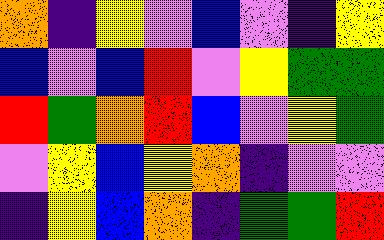[["orange", "indigo", "yellow", "violet", "blue", "violet", "indigo", "yellow"], ["blue", "violet", "blue", "red", "violet", "yellow", "green", "green"], ["red", "green", "orange", "red", "blue", "violet", "yellow", "green"], ["violet", "yellow", "blue", "yellow", "orange", "indigo", "violet", "violet"], ["indigo", "yellow", "blue", "orange", "indigo", "green", "green", "red"]]